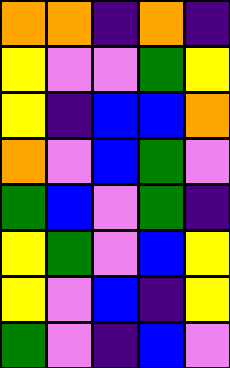[["orange", "orange", "indigo", "orange", "indigo"], ["yellow", "violet", "violet", "green", "yellow"], ["yellow", "indigo", "blue", "blue", "orange"], ["orange", "violet", "blue", "green", "violet"], ["green", "blue", "violet", "green", "indigo"], ["yellow", "green", "violet", "blue", "yellow"], ["yellow", "violet", "blue", "indigo", "yellow"], ["green", "violet", "indigo", "blue", "violet"]]